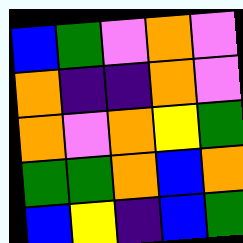[["blue", "green", "violet", "orange", "violet"], ["orange", "indigo", "indigo", "orange", "violet"], ["orange", "violet", "orange", "yellow", "green"], ["green", "green", "orange", "blue", "orange"], ["blue", "yellow", "indigo", "blue", "green"]]